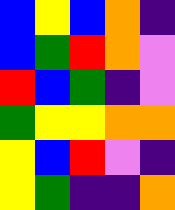[["blue", "yellow", "blue", "orange", "indigo"], ["blue", "green", "red", "orange", "violet"], ["red", "blue", "green", "indigo", "violet"], ["green", "yellow", "yellow", "orange", "orange"], ["yellow", "blue", "red", "violet", "indigo"], ["yellow", "green", "indigo", "indigo", "orange"]]